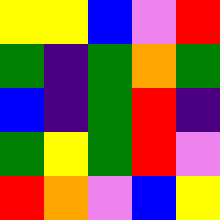[["yellow", "yellow", "blue", "violet", "red"], ["green", "indigo", "green", "orange", "green"], ["blue", "indigo", "green", "red", "indigo"], ["green", "yellow", "green", "red", "violet"], ["red", "orange", "violet", "blue", "yellow"]]